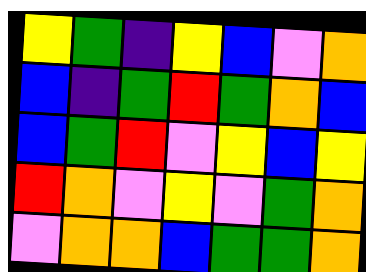[["yellow", "green", "indigo", "yellow", "blue", "violet", "orange"], ["blue", "indigo", "green", "red", "green", "orange", "blue"], ["blue", "green", "red", "violet", "yellow", "blue", "yellow"], ["red", "orange", "violet", "yellow", "violet", "green", "orange"], ["violet", "orange", "orange", "blue", "green", "green", "orange"]]